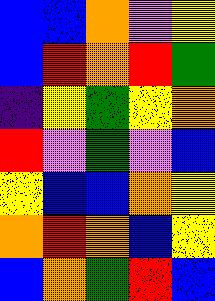[["blue", "blue", "orange", "violet", "yellow"], ["blue", "red", "orange", "red", "green"], ["indigo", "yellow", "green", "yellow", "orange"], ["red", "violet", "green", "violet", "blue"], ["yellow", "blue", "blue", "orange", "yellow"], ["orange", "red", "orange", "blue", "yellow"], ["blue", "orange", "green", "red", "blue"]]